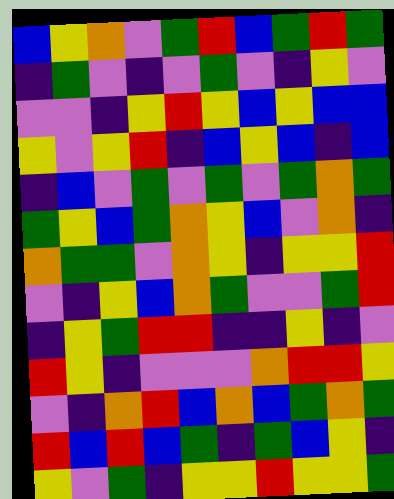[["blue", "yellow", "orange", "violet", "green", "red", "blue", "green", "red", "green"], ["indigo", "green", "violet", "indigo", "violet", "green", "violet", "indigo", "yellow", "violet"], ["violet", "violet", "indigo", "yellow", "red", "yellow", "blue", "yellow", "blue", "blue"], ["yellow", "violet", "yellow", "red", "indigo", "blue", "yellow", "blue", "indigo", "blue"], ["indigo", "blue", "violet", "green", "violet", "green", "violet", "green", "orange", "green"], ["green", "yellow", "blue", "green", "orange", "yellow", "blue", "violet", "orange", "indigo"], ["orange", "green", "green", "violet", "orange", "yellow", "indigo", "yellow", "yellow", "red"], ["violet", "indigo", "yellow", "blue", "orange", "green", "violet", "violet", "green", "red"], ["indigo", "yellow", "green", "red", "red", "indigo", "indigo", "yellow", "indigo", "violet"], ["red", "yellow", "indigo", "violet", "violet", "violet", "orange", "red", "red", "yellow"], ["violet", "indigo", "orange", "red", "blue", "orange", "blue", "green", "orange", "green"], ["red", "blue", "red", "blue", "green", "indigo", "green", "blue", "yellow", "indigo"], ["yellow", "violet", "green", "indigo", "yellow", "yellow", "red", "yellow", "yellow", "green"]]